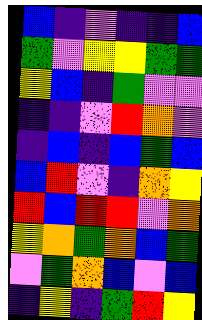[["blue", "indigo", "violet", "indigo", "indigo", "blue"], ["green", "violet", "yellow", "yellow", "green", "green"], ["yellow", "blue", "indigo", "green", "violet", "violet"], ["indigo", "indigo", "violet", "red", "orange", "violet"], ["indigo", "blue", "indigo", "blue", "green", "blue"], ["blue", "red", "violet", "indigo", "orange", "yellow"], ["red", "blue", "red", "red", "violet", "orange"], ["yellow", "orange", "green", "orange", "blue", "green"], ["violet", "green", "orange", "blue", "violet", "blue"], ["indigo", "yellow", "indigo", "green", "red", "yellow"]]